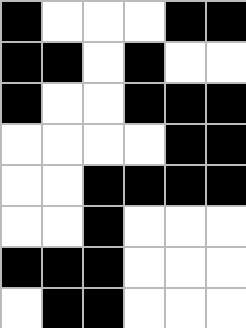[["black", "white", "white", "white", "black", "black"], ["black", "black", "white", "black", "white", "white"], ["black", "white", "white", "black", "black", "black"], ["white", "white", "white", "white", "black", "black"], ["white", "white", "black", "black", "black", "black"], ["white", "white", "black", "white", "white", "white"], ["black", "black", "black", "white", "white", "white"], ["white", "black", "black", "white", "white", "white"]]